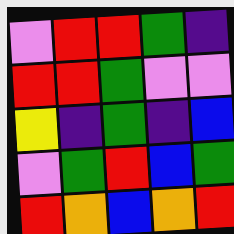[["violet", "red", "red", "green", "indigo"], ["red", "red", "green", "violet", "violet"], ["yellow", "indigo", "green", "indigo", "blue"], ["violet", "green", "red", "blue", "green"], ["red", "orange", "blue", "orange", "red"]]